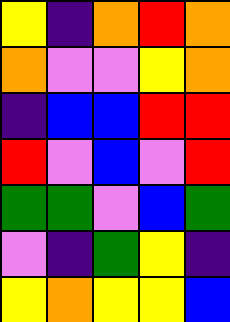[["yellow", "indigo", "orange", "red", "orange"], ["orange", "violet", "violet", "yellow", "orange"], ["indigo", "blue", "blue", "red", "red"], ["red", "violet", "blue", "violet", "red"], ["green", "green", "violet", "blue", "green"], ["violet", "indigo", "green", "yellow", "indigo"], ["yellow", "orange", "yellow", "yellow", "blue"]]